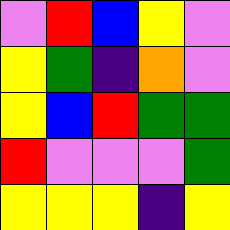[["violet", "red", "blue", "yellow", "violet"], ["yellow", "green", "indigo", "orange", "violet"], ["yellow", "blue", "red", "green", "green"], ["red", "violet", "violet", "violet", "green"], ["yellow", "yellow", "yellow", "indigo", "yellow"]]